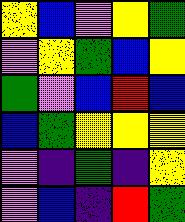[["yellow", "blue", "violet", "yellow", "green"], ["violet", "yellow", "green", "blue", "yellow"], ["green", "violet", "blue", "red", "blue"], ["blue", "green", "yellow", "yellow", "yellow"], ["violet", "indigo", "green", "indigo", "yellow"], ["violet", "blue", "indigo", "red", "green"]]